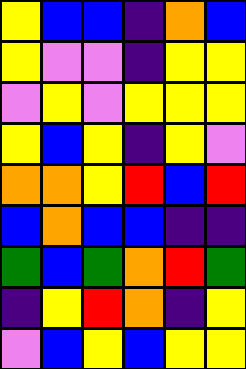[["yellow", "blue", "blue", "indigo", "orange", "blue"], ["yellow", "violet", "violet", "indigo", "yellow", "yellow"], ["violet", "yellow", "violet", "yellow", "yellow", "yellow"], ["yellow", "blue", "yellow", "indigo", "yellow", "violet"], ["orange", "orange", "yellow", "red", "blue", "red"], ["blue", "orange", "blue", "blue", "indigo", "indigo"], ["green", "blue", "green", "orange", "red", "green"], ["indigo", "yellow", "red", "orange", "indigo", "yellow"], ["violet", "blue", "yellow", "blue", "yellow", "yellow"]]